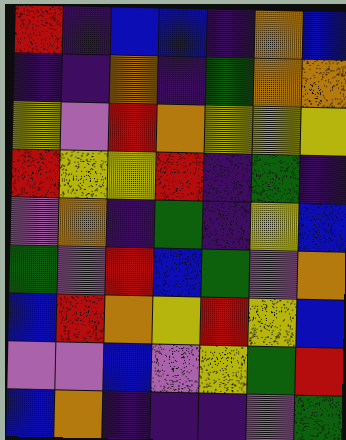[["red", "indigo", "blue", "blue", "indigo", "orange", "blue"], ["indigo", "indigo", "orange", "indigo", "green", "orange", "orange"], ["yellow", "violet", "red", "orange", "yellow", "yellow", "yellow"], ["red", "yellow", "yellow", "red", "indigo", "green", "indigo"], ["violet", "orange", "indigo", "green", "indigo", "yellow", "blue"], ["green", "violet", "red", "blue", "green", "violet", "orange"], ["blue", "red", "orange", "yellow", "red", "yellow", "blue"], ["violet", "violet", "blue", "violet", "yellow", "green", "red"], ["blue", "orange", "indigo", "indigo", "indigo", "violet", "green"]]